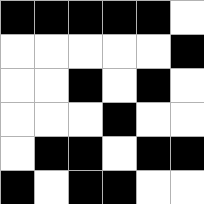[["black", "black", "black", "black", "black", "white"], ["white", "white", "white", "white", "white", "black"], ["white", "white", "black", "white", "black", "white"], ["white", "white", "white", "black", "white", "white"], ["white", "black", "black", "white", "black", "black"], ["black", "white", "black", "black", "white", "white"]]